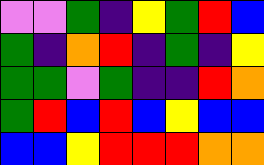[["violet", "violet", "green", "indigo", "yellow", "green", "red", "blue"], ["green", "indigo", "orange", "red", "indigo", "green", "indigo", "yellow"], ["green", "green", "violet", "green", "indigo", "indigo", "red", "orange"], ["green", "red", "blue", "red", "blue", "yellow", "blue", "blue"], ["blue", "blue", "yellow", "red", "red", "red", "orange", "orange"]]